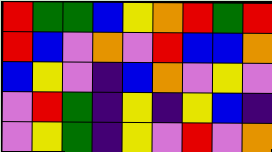[["red", "green", "green", "blue", "yellow", "orange", "red", "green", "red"], ["red", "blue", "violet", "orange", "violet", "red", "blue", "blue", "orange"], ["blue", "yellow", "violet", "indigo", "blue", "orange", "violet", "yellow", "violet"], ["violet", "red", "green", "indigo", "yellow", "indigo", "yellow", "blue", "indigo"], ["violet", "yellow", "green", "indigo", "yellow", "violet", "red", "violet", "orange"]]